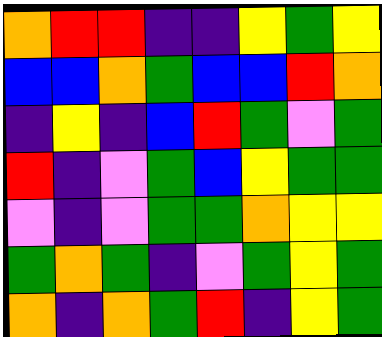[["orange", "red", "red", "indigo", "indigo", "yellow", "green", "yellow"], ["blue", "blue", "orange", "green", "blue", "blue", "red", "orange"], ["indigo", "yellow", "indigo", "blue", "red", "green", "violet", "green"], ["red", "indigo", "violet", "green", "blue", "yellow", "green", "green"], ["violet", "indigo", "violet", "green", "green", "orange", "yellow", "yellow"], ["green", "orange", "green", "indigo", "violet", "green", "yellow", "green"], ["orange", "indigo", "orange", "green", "red", "indigo", "yellow", "green"]]